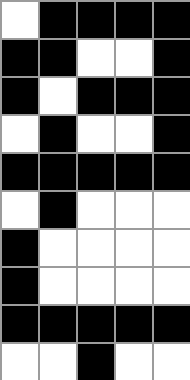[["white", "black", "black", "black", "black"], ["black", "black", "white", "white", "black"], ["black", "white", "black", "black", "black"], ["white", "black", "white", "white", "black"], ["black", "black", "black", "black", "black"], ["white", "black", "white", "white", "white"], ["black", "white", "white", "white", "white"], ["black", "white", "white", "white", "white"], ["black", "black", "black", "black", "black"], ["white", "white", "black", "white", "white"]]